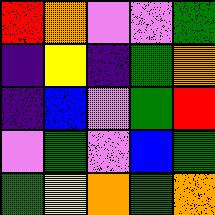[["red", "orange", "violet", "violet", "green"], ["indigo", "yellow", "indigo", "green", "orange"], ["indigo", "blue", "violet", "green", "red"], ["violet", "green", "violet", "blue", "green"], ["green", "yellow", "orange", "green", "orange"]]